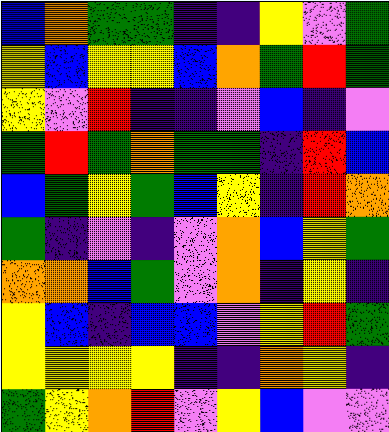[["blue", "orange", "green", "green", "indigo", "indigo", "yellow", "violet", "green"], ["yellow", "blue", "yellow", "yellow", "blue", "orange", "green", "red", "green"], ["yellow", "violet", "red", "indigo", "indigo", "violet", "blue", "indigo", "violet"], ["green", "red", "green", "orange", "green", "green", "indigo", "red", "blue"], ["blue", "green", "yellow", "green", "blue", "yellow", "indigo", "red", "orange"], ["green", "indigo", "violet", "indigo", "violet", "orange", "blue", "yellow", "green"], ["orange", "orange", "blue", "green", "violet", "orange", "indigo", "yellow", "indigo"], ["yellow", "blue", "indigo", "blue", "blue", "violet", "yellow", "red", "green"], ["yellow", "yellow", "yellow", "yellow", "indigo", "indigo", "orange", "yellow", "indigo"], ["green", "yellow", "orange", "red", "violet", "yellow", "blue", "violet", "violet"]]